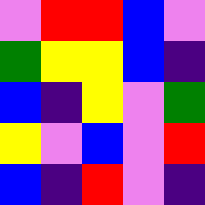[["violet", "red", "red", "blue", "violet"], ["green", "yellow", "yellow", "blue", "indigo"], ["blue", "indigo", "yellow", "violet", "green"], ["yellow", "violet", "blue", "violet", "red"], ["blue", "indigo", "red", "violet", "indigo"]]